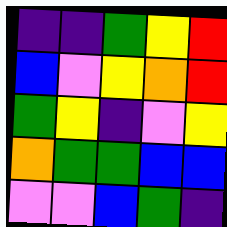[["indigo", "indigo", "green", "yellow", "red"], ["blue", "violet", "yellow", "orange", "red"], ["green", "yellow", "indigo", "violet", "yellow"], ["orange", "green", "green", "blue", "blue"], ["violet", "violet", "blue", "green", "indigo"]]